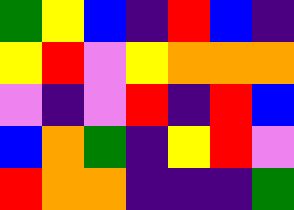[["green", "yellow", "blue", "indigo", "red", "blue", "indigo"], ["yellow", "red", "violet", "yellow", "orange", "orange", "orange"], ["violet", "indigo", "violet", "red", "indigo", "red", "blue"], ["blue", "orange", "green", "indigo", "yellow", "red", "violet"], ["red", "orange", "orange", "indigo", "indigo", "indigo", "green"]]